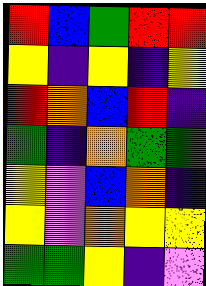[["red", "blue", "green", "red", "red"], ["yellow", "indigo", "yellow", "indigo", "yellow"], ["red", "orange", "blue", "red", "indigo"], ["green", "indigo", "orange", "green", "green"], ["yellow", "violet", "blue", "orange", "indigo"], ["yellow", "violet", "orange", "yellow", "yellow"], ["green", "green", "yellow", "indigo", "violet"]]